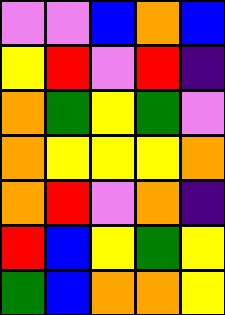[["violet", "violet", "blue", "orange", "blue"], ["yellow", "red", "violet", "red", "indigo"], ["orange", "green", "yellow", "green", "violet"], ["orange", "yellow", "yellow", "yellow", "orange"], ["orange", "red", "violet", "orange", "indigo"], ["red", "blue", "yellow", "green", "yellow"], ["green", "blue", "orange", "orange", "yellow"]]